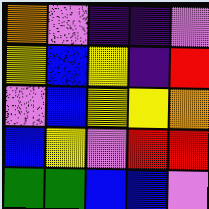[["orange", "violet", "indigo", "indigo", "violet"], ["yellow", "blue", "yellow", "indigo", "red"], ["violet", "blue", "yellow", "yellow", "orange"], ["blue", "yellow", "violet", "red", "red"], ["green", "green", "blue", "blue", "violet"]]